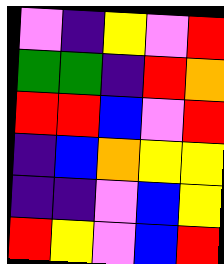[["violet", "indigo", "yellow", "violet", "red"], ["green", "green", "indigo", "red", "orange"], ["red", "red", "blue", "violet", "red"], ["indigo", "blue", "orange", "yellow", "yellow"], ["indigo", "indigo", "violet", "blue", "yellow"], ["red", "yellow", "violet", "blue", "red"]]